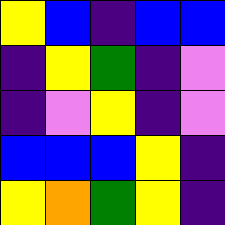[["yellow", "blue", "indigo", "blue", "blue"], ["indigo", "yellow", "green", "indigo", "violet"], ["indigo", "violet", "yellow", "indigo", "violet"], ["blue", "blue", "blue", "yellow", "indigo"], ["yellow", "orange", "green", "yellow", "indigo"]]